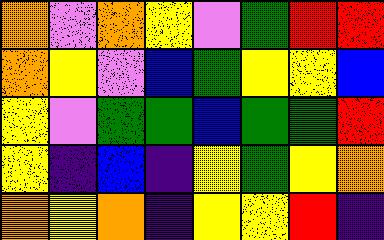[["orange", "violet", "orange", "yellow", "violet", "green", "red", "red"], ["orange", "yellow", "violet", "blue", "green", "yellow", "yellow", "blue"], ["yellow", "violet", "green", "green", "blue", "green", "green", "red"], ["yellow", "indigo", "blue", "indigo", "yellow", "green", "yellow", "orange"], ["orange", "yellow", "orange", "indigo", "yellow", "yellow", "red", "indigo"]]